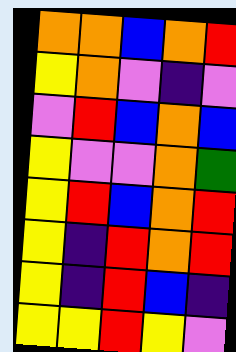[["orange", "orange", "blue", "orange", "red"], ["yellow", "orange", "violet", "indigo", "violet"], ["violet", "red", "blue", "orange", "blue"], ["yellow", "violet", "violet", "orange", "green"], ["yellow", "red", "blue", "orange", "red"], ["yellow", "indigo", "red", "orange", "red"], ["yellow", "indigo", "red", "blue", "indigo"], ["yellow", "yellow", "red", "yellow", "violet"]]